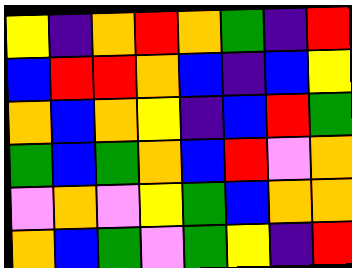[["yellow", "indigo", "orange", "red", "orange", "green", "indigo", "red"], ["blue", "red", "red", "orange", "blue", "indigo", "blue", "yellow"], ["orange", "blue", "orange", "yellow", "indigo", "blue", "red", "green"], ["green", "blue", "green", "orange", "blue", "red", "violet", "orange"], ["violet", "orange", "violet", "yellow", "green", "blue", "orange", "orange"], ["orange", "blue", "green", "violet", "green", "yellow", "indigo", "red"]]